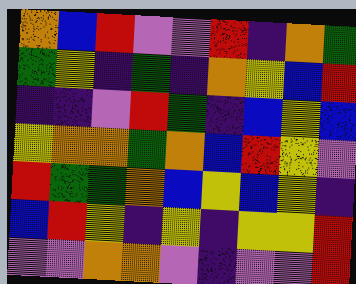[["orange", "blue", "red", "violet", "violet", "red", "indigo", "orange", "green"], ["green", "yellow", "indigo", "green", "indigo", "orange", "yellow", "blue", "red"], ["indigo", "indigo", "violet", "red", "green", "indigo", "blue", "yellow", "blue"], ["yellow", "orange", "orange", "green", "orange", "blue", "red", "yellow", "violet"], ["red", "green", "green", "orange", "blue", "yellow", "blue", "yellow", "indigo"], ["blue", "red", "yellow", "indigo", "yellow", "indigo", "yellow", "yellow", "red"], ["violet", "violet", "orange", "orange", "violet", "indigo", "violet", "violet", "red"]]